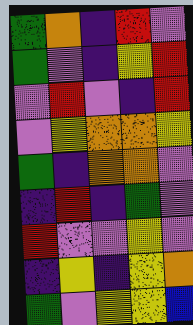[["green", "orange", "indigo", "red", "violet"], ["green", "violet", "indigo", "yellow", "red"], ["violet", "red", "violet", "indigo", "red"], ["violet", "yellow", "orange", "orange", "yellow"], ["green", "indigo", "orange", "orange", "violet"], ["indigo", "red", "indigo", "green", "violet"], ["red", "violet", "violet", "yellow", "violet"], ["indigo", "yellow", "indigo", "yellow", "orange"], ["green", "violet", "yellow", "yellow", "blue"]]